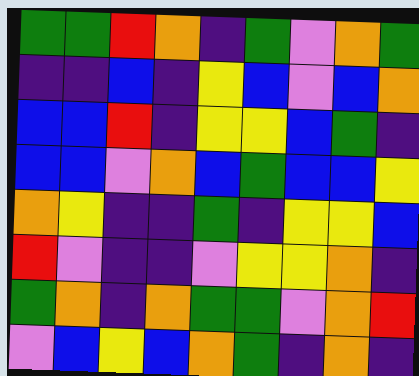[["green", "green", "red", "orange", "indigo", "green", "violet", "orange", "green"], ["indigo", "indigo", "blue", "indigo", "yellow", "blue", "violet", "blue", "orange"], ["blue", "blue", "red", "indigo", "yellow", "yellow", "blue", "green", "indigo"], ["blue", "blue", "violet", "orange", "blue", "green", "blue", "blue", "yellow"], ["orange", "yellow", "indigo", "indigo", "green", "indigo", "yellow", "yellow", "blue"], ["red", "violet", "indigo", "indigo", "violet", "yellow", "yellow", "orange", "indigo"], ["green", "orange", "indigo", "orange", "green", "green", "violet", "orange", "red"], ["violet", "blue", "yellow", "blue", "orange", "green", "indigo", "orange", "indigo"]]